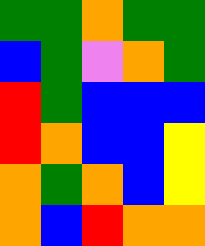[["green", "green", "orange", "green", "green"], ["blue", "green", "violet", "orange", "green"], ["red", "green", "blue", "blue", "blue"], ["red", "orange", "blue", "blue", "yellow"], ["orange", "green", "orange", "blue", "yellow"], ["orange", "blue", "red", "orange", "orange"]]